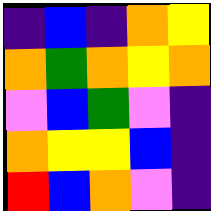[["indigo", "blue", "indigo", "orange", "yellow"], ["orange", "green", "orange", "yellow", "orange"], ["violet", "blue", "green", "violet", "indigo"], ["orange", "yellow", "yellow", "blue", "indigo"], ["red", "blue", "orange", "violet", "indigo"]]